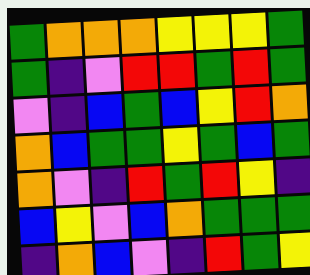[["green", "orange", "orange", "orange", "yellow", "yellow", "yellow", "green"], ["green", "indigo", "violet", "red", "red", "green", "red", "green"], ["violet", "indigo", "blue", "green", "blue", "yellow", "red", "orange"], ["orange", "blue", "green", "green", "yellow", "green", "blue", "green"], ["orange", "violet", "indigo", "red", "green", "red", "yellow", "indigo"], ["blue", "yellow", "violet", "blue", "orange", "green", "green", "green"], ["indigo", "orange", "blue", "violet", "indigo", "red", "green", "yellow"]]